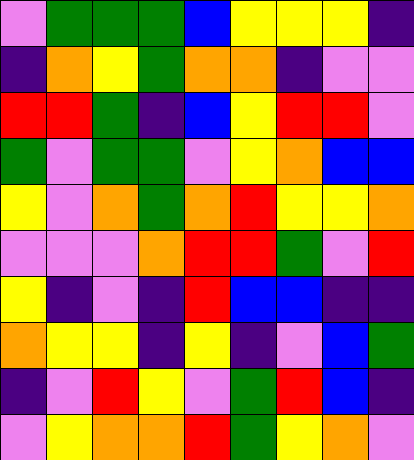[["violet", "green", "green", "green", "blue", "yellow", "yellow", "yellow", "indigo"], ["indigo", "orange", "yellow", "green", "orange", "orange", "indigo", "violet", "violet"], ["red", "red", "green", "indigo", "blue", "yellow", "red", "red", "violet"], ["green", "violet", "green", "green", "violet", "yellow", "orange", "blue", "blue"], ["yellow", "violet", "orange", "green", "orange", "red", "yellow", "yellow", "orange"], ["violet", "violet", "violet", "orange", "red", "red", "green", "violet", "red"], ["yellow", "indigo", "violet", "indigo", "red", "blue", "blue", "indigo", "indigo"], ["orange", "yellow", "yellow", "indigo", "yellow", "indigo", "violet", "blue", "green"], ["indigo", "violet", "red", "yellow", "violet", "green", "red", "blue", "indigo"], ["violet", "yellow", "orange", "orange", "red", "green", "yellow", "orange", "violet"]]